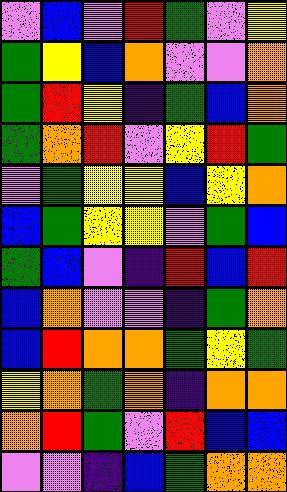[["violet", "blue", "violet", "red", "green", "violet", "yellow"], ["green", "yellow", "blue", "orange", "violet", "violet", "orange"], ["green", "red", "yellow", "indigo", "green", "blue", "orange"], ["green", "orange", "red", "violet", "yellow", "red", "green"], ["violet", "green", "yellow", "yellow", "blue", "yellow", "orange"], ["blue", "green", "yellow", "yellow", "violet", "green", "blue"], ["green", "blue", "violet", "indigo", "red", "blue", "red"], ["blue", "orange", "violet", "violet", "indigo", "green", "orange"], ["blue", "red", "orange", "orange", "green", "yellow", "green"], ["yellow", "orange", "green", "orange", "indigo", "orange", "orange"], ["orange", "red", "green", "violet", "red", "blue", "blue"], ["violet", "violet", "indigo", "blue", "green", "orange", "orange"]]